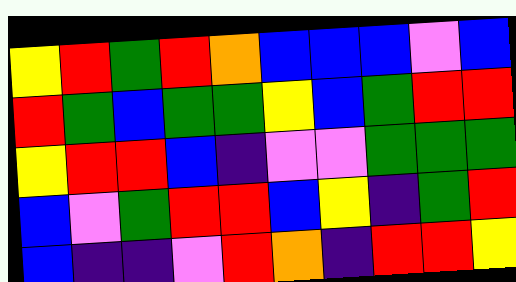[["yellow", "red", "green", "red", "orange", "blue", "blue", "blue", "violet", "blue"], ["red", "green", "blue", "green", "green", "yellow", "blue", "green", "red", "red"], ["yellow", "red", "red", "blue", "indigo", "violet", "violet", "green", "green", "green"], ["blue", "violet", "green", "red", "red", "blue", "yellow", "indigo", "green", "red"], ["blue", "indigo", "indigo", "violet", "red", "orange", "indigo", "red", "red", "yellow"]]